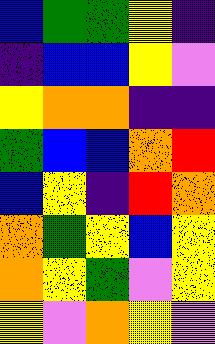[["blue", "green", "green", "yellow", "indigo"], ["indigo", "blue", "blue", "yellow", "violet"], ["yellow", "orange", "orange", "indigo", "indigo"], ["green", "blue", "blue", "orange", "red"], ["blue", "yellow", "indigo", "red", "orange"], ["orange", "green", "yellow", "blue", "yellow"], ["orange", "yellow", "green", "violet", "yellow"], ["yellow", "violet", "orange", "yellow", "violet"]]